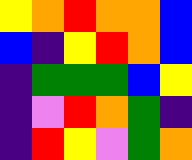[["yellow", "orange", "red", "orange", "orange", "blue"], ["blue", "indigo", "yellow", "red", "orange", "blue"], ["indigo", "green", "green", "green", "blue", "yellow"], ["indigo", "violet", "red", "orange", "green", "indigo"], ["indigo", "red", "yellow", "violet", "green", "orange"]]